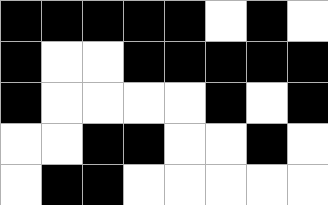[["black", "black", "black", "black", "black", "white", "black", "white"], ["black", "white", "white", "black", "black", "black", "black", "black"], ["black", "white", "white", "white", "white", "black", "white", "black"], ["white", "white", "black", "black", "white", "white", "black", "white"], ["white", "black", "black", "white", "white", "white", "white", "white"]]